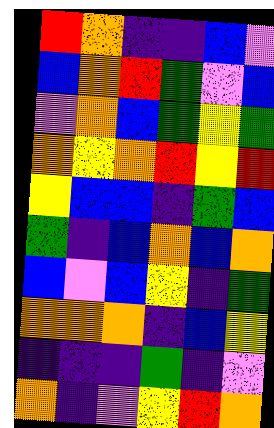[["red", "orange", "indigo", "indigo", "blue", "violet"], ["blue", "orange", "red", "green", "violet", "blue"], ["violet", "orange", "blue", "green", "yellow", "green"], ["orange", "yellow", "orange", "red", "yellow", "red"], ["yellow", "blue", "blue", "indigo", "green", "blue"], ["green", "indigo", "blue", "orange", "blue", "orange"], ["blue", "violet", "blue", "yellow", "indigo", "green"], ["orange", "orange", "orange", "indigo", "blue", "yellow"], ["indigo", "indigo", "indigo", "green", "indigo", "violet"], ["orange", "indigo", "violet", "yellow", "red", "orange"]]